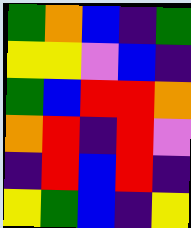[["green", "orange", "blue", "indigo", "green"], ["yellow", "yellow", "violet", "blue", "indigo"], ["green", "blue", "red", "red", "orange"], ["orange", "red", "indigo", "red", "violet"], ["indigo", "red", "blue", "red", "indigo"], ["yellow", "green", "blue", "indigo", "yellow"]]